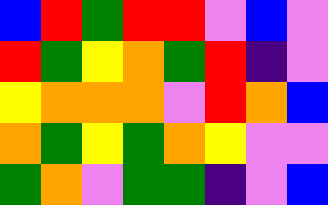[["blue", "red", "green", "red", "red", "violet", "blue", "violet"], ["red", "green", "yellow", "orange", "green", "red", "indigo", "violet"], ["yellow", "orange", "orange", "orange", "violet", "red", "orange", "blue"], ["orange", "green", "yellow", "green", "orange", "yellow", "violet", "violet"], ["green", "orange", "violet", "green", "green", "indigo", "violet", "blue"]]